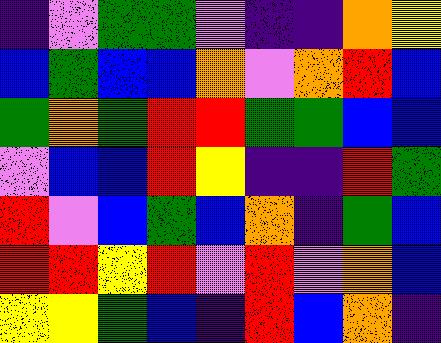[["indigo", "violet", "green", "green", "violet", "indigo", "indigo", "orange", "yellow"], ["blue", "green", "blue", "blue", "orange", "violet", "orange", "red", "blue"], ["green", "orange", "green", "red", "red", "green", "green", "blue", "blue"], ["violet", "blue", "blue", "red", "yellow", "indigo", "indigo", "red", "green"], ["red", "violet", "blue", "green", "blue", "orange", "indigo", "green", "blue"], ["red", "red", "yellow", "red", "violet", "red", "violet", "orange", "blue"], ["yellow", "yellow", "green", "blue", "indigo", "red", "blue", "orange", "indigo"]]